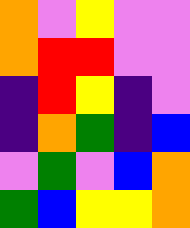[["orange", "violet", "yellow", "violet", "violet"], ["orange", "red", "red", "violet", "violet"], ["indigo", "red", "yellow", "indigo", "violet"], ["indigo", "orange", "green", "indigo", "blue"], ["violet", "green", "violet", "blue", "orange"], ["green", "blue", "yellow", "yellow", "orange"]]